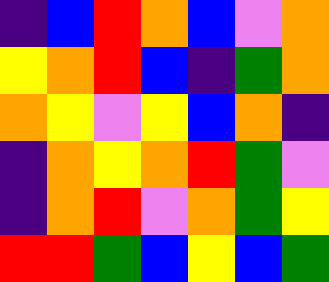[["indigo", "blue", "red", "orange", "blue", "violet", "orange"], ["yellow", "orange", "red", "blue", "indigo", "green", "orange"], ["orange", "yellow", "violet", "yellow", "blue", "orange", "indigo"], ["indigo", "orange", "yellow", "orange", "red", "green", "violet"], ["indigo", "orange", "red", "violet", "orange", "green", "yellow"], ["red", "red", "green", "blue", "yellow", "blue", "green"]]